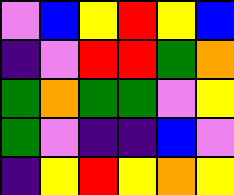[["violet", "blue", "yellow", "red", "yellow", "blue"], ["indigo", "violet", "red", "red", "green", "orange"], ["green", "orange", "green", "green", "violet", "yellow"], ["green", "violet", "indigo", "indigo", "blue", "violet"], ["indigo", "yellow", "red", "yellow", "orange", "yellow"]]